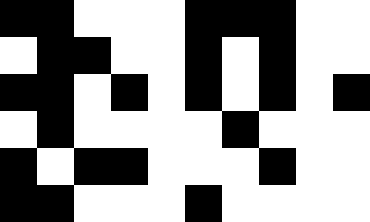[["black", "black", "white", "white", "white", "black", "black", "black", "white", "white"], ["white", "black", "black", "white", "white", "black", "white", "black", "white", "white"], ["black", "black", "white", "black", "white", "black", "white", "black", "white", "black"], ["white", "black", "white", "white", "white", "white", "black", "white", "white", "white"], ["black", "white", "black", "black", "white", "white", "white", "black", "white", "white"], ["black", "black", "white", "white", "white", "black", "white", "white", "white", "white"]]